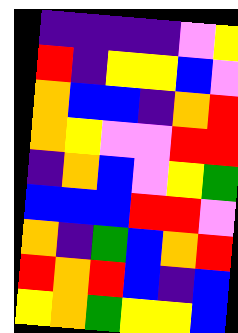[["indigo", "indigo", "indigo", "indigo", "violet", "yellow"], ["red", "indigo", "yellow", "yellow", "blue", "violet"], ["orange", "blue", "blue", "indigo", "orange", "red"], ["orange", "yellow", "violet", "violet", "red", "red"], ["indigo", "orange", "blue", "violet", "yellow", "green"], ["blue", "blue", "blue", "red", "red", "violet"], ["orange", "indigo", "green", "blue", "orange", "red"], ["red", "orange", "red", "blue", "indigo", "blue"], ["yellow", "orange", "green", "yellow", "yellow", "blue"]]